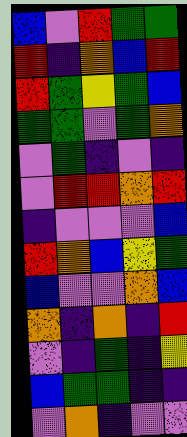[["blue", "violet", "red", "green", "green"], ["red", "indigo", "orange", "blue", "red"], ["red", "green", "yellow", "green", "blue"], ["green", "green", "violet", "green", "orange"], ["violet", "green", "indigo", "violet", "indigo"], ["violet", "red", "red", "orange", "red"], ["indigo", "violet", "violet", "violet", "blue"], ["red", "orange", "blue", "yellow", "green"], ["blue", "violet", "violet", "orange", "blue"], ["orange", "indigo", "orange", "indigo", "red"], ["violet", "indigo", "green", "indigo", "yellow"], ["blue", "green", "green", "indigo", "indigo"], ["violet", "orange", "indigo", "violet", "violet"]]